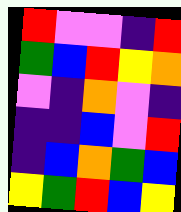[["red", "violet", "violet", "indigo", "red"], ["green", "blue", "red", "yellow", "orange"], ["violet", "indigo", "orange", "violet", "indigo"], ["indigo", "indigo", "blue", "violet", "red"], ["indigo", "blue", "orange", "green", "blue"], ["yellow", "green", "red", "blue", "yellow"]]